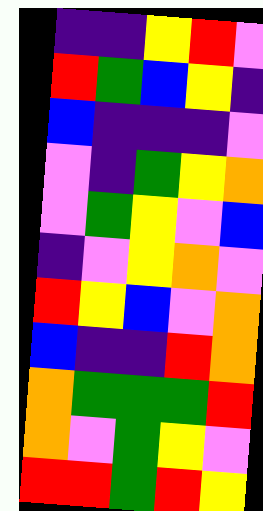[["indigo", "indigo", "yellow", "red", "violet"], ["red", "green", "blue", "yellow", "indigo"], ["blue", "indigo", "indigo", "indigo", "violet"], ["violet", "indigo", "green", "yellow", "orange"], ["violet", "green", "yellow", "violet", "blue"], ["indigo", "violet", "yellow", "orange", "violet"], ["red", "yellow", "blue", "violet", "orange"], ["blue", "indigo", "indigo", "red", "orange"], ["orange", "green", "green", "green", "red"], ["orange", "violet", "green", "yellow", "violet"], ["red", "red", "green", "red", "yellow"]]